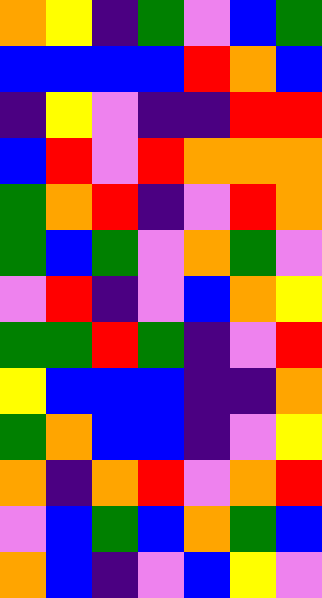[["orange", "yellow", "indigo", "green", "violet", "blue", "green"], ["blue", "blue", "blue", "blue", "red", "orange", "blue"], ["indigo", "yellow", "violet", "indigo", "indigo", "red", "red"], ["blue", "red", "violet", "red", "orange", "orange", "orange"], ["green", "orange", "red", "indigo", "violet", "red", "orange"], ["green", "blue", "green", "violet", "orange", "green", "violet"], ["violet", "red", "indigo", "violet", "blue", "orange", "yellow"], ["green", "green", "red", "green", "indigo", "violet", "red"], ["yellow", "blue", "blue", "blue", "indigo", "indigo", "orange"], ["green", "orange", "blue", "blue", "indigo", "violet", "yellow"], ["orange", "indigo", "orange", "red", "violet", "orange", "red"], ["violet", "blue", "green", "blue", "orange", "green", "blue"], ["orange", "blue", "indigo", "violet", "blue", "yellow", "violet"]]